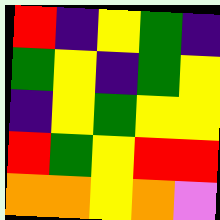[["red", "indigo", "yellow", "green", "indigo"], ["green", "yellow", "indigo", "green", "yellow"], ["indigo", "yellow", "green", "yellow", "yellow"], ["red", "green", "yellow", "red", "red"], ["orange", "orange", "yellow", "orange", "violet"]]